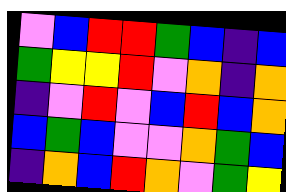[["violet", "blue", "red", "red", "green", "blue", "indigo", "blue"], ["green", "yellow", "yellow", "red", "violet", "orange", "indigo", "orange"], ["indigo", "violet", "red", "violet", "blue", "red", "blue", "orange"], ["blue", "green", "blue", "violet", "violet", "orange", "green", "blue"], ["indigo", "orange", "blue", "red", "orange", "violet", "green", "yellow"]]